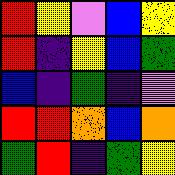[["red", "yellow", "violet", "blue", "yellow"], ["red", "indigo", "yellow", "blue", "green"], ["blue", "indigo", "green", "indigo", "violet"], ["red", "red", "orange", "blue", "orange"], ["green", "red", "indigo", "green", "yellow"]]